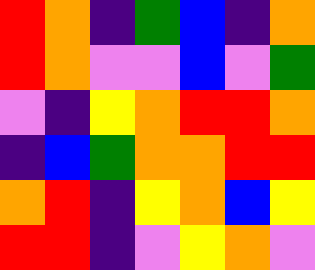[["red", "orange", "indigo", "green", "blue", "indigo", "orange"], ["red", "orange", "violet", "violet", "blue", "violet", "green"], ["violet", "indigo", "yellow", "orange", "red", "red", "orange"], ["indigo", "blue", "green", "orange", "orange", "red", "red"], ["orange", "red", "indigo", "yellow", "orange", "blue", "yellow"], ["red", "red", "indigo", "violet", "yellow", "orange", "violet"]]